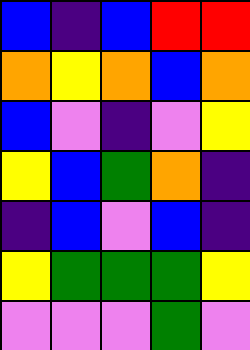[["blue", "indigo", "blue", "red", "red"], ["orange", "yellow", "orange", "blue", "orange"], ["blue", "violet", "indigo", "violet", "yellow"], ["yellow", "blue", "green", "orange", "indigo"], ["indigo", "blue", "violet", "blue", "indigo"], ["yellow", "green", "green", "green", "yellow"], ["violet", "violet", "violet", "green", "violet"]]